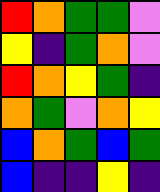[["red", "orange", "green", "green", "violet"], ["yellow", "indigo", "green", "orange", "violet"], ["red", "orange", "yellow", "green", "indigo"], ["orange", "green", "violet", "orange", "yellow"], ["blue", "orange", "green", "blue", "green"], ["blue", "indigo", "indigo", "yellow", "indigo"]]